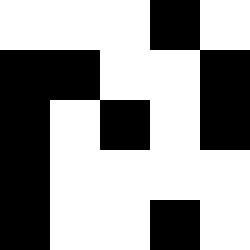[["white", "white", "white", "black", "white"], ["black", "black", "white", "white", "black"], ["black", "white", "black", "white", "black"], ["black", "white", "white", "white", "white"], ["black", "white", "white", "black", "white"]]